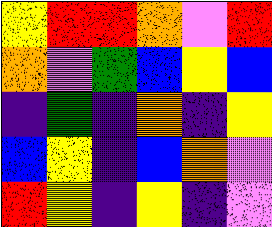[["yellow", "red", "red", "orange", "violet", "red"], ["orange", "violet", "green", "blue", "yellow", "blue"], ["indigo", "green", "indigo", "orange", "indigo", "yellow"], ["blue", "yellow", "indigo", "blue", "orange", "violet"], ["red", "yellow", "indigo", "yellow", "indigo", "violet"]]